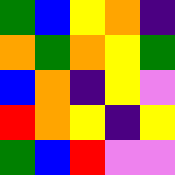[["green", "blue", "yellow", "orange", "indigo"], ["orange", "green", "orange", "yellow", "green"], ["blue", "orange", "indigo", "yellow", "violet"], ["red", "orange", "yellow", "indigo", "yellow"], ["green", "blue", "red", "violet", "violet"]]